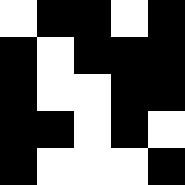[["white", "black", "black", "white", "black"], ["black", "white", "black", "black", "black"], ["black", "white", "white", "black", "black"], ["black", "black", "white", "black", "white"], ["black", "white", "white", "white", "black"]]